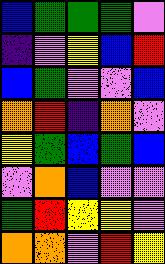[["blue", "green", "green", "green", "violet"], ["indigo", "violet", "yellow", "blue", "red"], ["blue", "green", "violet", "violet", "blue"], ["orange", "red", "indigo", "orange", "violet"], ["yellow", "green", "blue", "green", "blue"], ["violet", "orange", "blue", "violet", "violet"], ["green", "red", "yellow", "yellow", "violet"], ["orange", "orange", "violet", "red", "yellow"]]